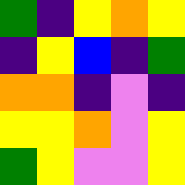[["green", "indigo", "yellow", "orange", "yellow"], ["indigo", "yellow", "blue", "indigo", "green"], ["orange", "orange", "indigo", "violet", "indigo"], ["yellow", "yellow", "orange", "violet", "yellow"], ["green", "yellow", "violet", "violet", "yellow"]]